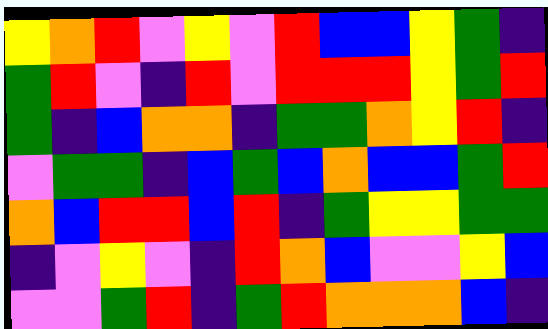[["yellow", "orange", "red", "violet", "yellow", "violet", "red", "blue", "blue", "yellow", "green", "indigo"], ["green", "red", "violet", "indigo", "red", "violet", "red", "red", "red", "yellow", "green", "red"], ["green", "indigo", "blue", "orange", "orange", "indigo", "green", "green", "orange", "yellow", "red", "indigo"], ["violet", "green", "green", "indigo", "blue", "green", "blue", "orange", "blue", "blue", "green", "red"], ["orange", "blue", "red", "red", "blue", "red", "indigo", "green", "yellow", "yellow", "green", "green"], ["indigo", "violet", "yellow", "violet", "indigo", "red", "orange", "blue", "violet", "violet", "yellow", "blue"], ["violet", "violet", "green", "red", "indigo", "green", "red", "orange", "orange", "orange", "blue", "indigo"]]